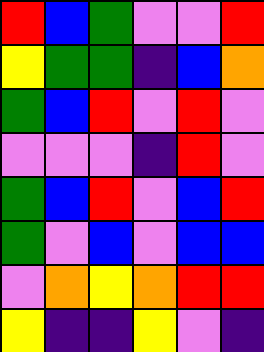[["red", "blue", "green", "violet", "violet", "red"], ["yellow", "green", "green", "indigo", "blue", "orange"], ["green", "blue", "red", "violet", "red", "violet"], ["violet", "violet", "violet", "indigo", "red", "violet"], ["green", "blue", "red", "violet", "blue", "red"], ["green", "violet", "blue", "violet", "blue", "blue"], ["violet", "orange", "yellow", "orange", "red", "red"], ["yellow", "indigo", "indigo", "yellow", "violet", "indigo"]]